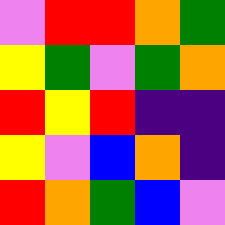[["violet", "red", "red", "orange", "green"], ["yellow", "green", "violet", "green", "orange"], ["red", "yellow", "red", "indigo", "indigo"], ["yellow", "violet", "blue", "orange", "indigo"], ["red", "orange", "green", "blue", "violet"]]